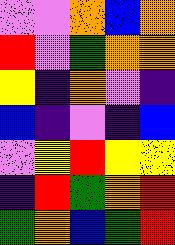[["violet", "violet", "orange", "blue", "orange"], ["red", "violet", "green", "orange", "orange"], ["yellow", "indigo", "orange", "violet", "indigo"], ["blue", "indigo", "violet", "indigo", "blue"], ["violet", "yellow", "red", "yellow", "yellow"], ["indigo", "red", "green", "orange", "red"], ["green", "orange", "blue", "green", "red"]]